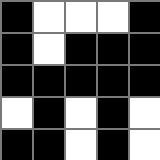[["black", "white", "white", "white", "black"], ["black", "white", "black", "black", "black"], ["black", "black", "black", "black", "black"], ["white", "black", "white", "black", "white"], ["black", "black", "white", "black", "white"]]